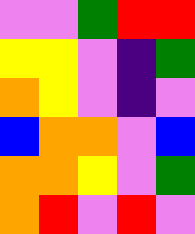[["violet", "violet", "green", "red", "red"], ["yellow", "yellow", "violet", "indigo", "green"], ["orange", "yellow", "violet", "indigo", "violet"], ["blue", "orange", "orange", "violet", "blue"], ["orange", "orange", "yellow", "violet", "green"], ["orange", "red", "violet", "red", "violet"]]